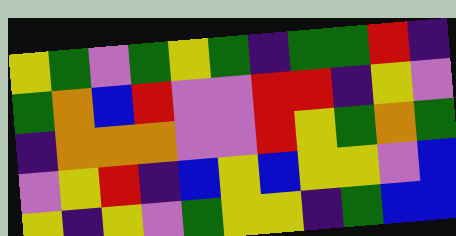[["yellow", "green", "violet", "green", "yellow", "green", "indigo", "green", "green", "red", "indigo"], ["green", "orange", "blue", "red", "violet", "violet", "red", "red", "indigo", "yellow", "violet"], ["indigo", "orange", "orange", "orange", "violet", "violet", "red", "yellow", "green", "orange", "green"], ["violet", "yellow", "red", "indigo", "blue", "yellow", "blue", "yellow", "yellow", "violet", "blue"], ["yellow", "indigo", "yellow", "violet", "green", "yellow", "yellow", "indigo", "green", "blue", "blue"]]